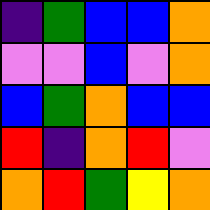[["indigo", "green", "blue", "blue", "orange"], ["violet", "violet", "blue", "violet", "orange"], ["blue", "green", "orange", "blue", "blue"], ["red", "indigo", "orange", "red", "violet"], ["orange", "red", "green", "yellow", "orange"]]